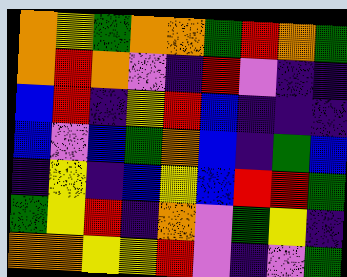[["orange", "yellow", "green", "orange", "orange", "green", "red", "orange", "green"], ["orange", "red", "orange", "violet", "indigo", "red", "violet", "indigo", "indigo"], ["blue", "red", "indigo", "yellow", "red", "blue", "indigo", "indigo", "indigo"], ["blue", "violet", "blue", "green", "orange", "blue", "indigo", "green", "blue"], ["indigo", "yellow", "indigo", "blue", "yellow", "blue", "red", "red", "green"], ["green", "yellow", "red", "indigo", "orange", "violet", "green", "yellow", "indigo"], ["orange", "orange", "yellow", "yellow", "red", "violet", "indigo", "violet", "green"]]